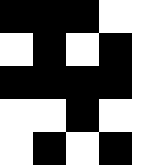[["black", "black", "black", "white", "white"], ["white", "black", "white", "black", "white"], ["black", "black", "black", "black", "white"], ["white", "white", "black", "white", "white"], ["white", "black", "white", "black", "white"]]